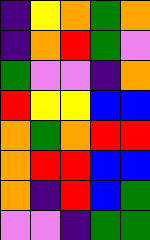[["indigo", "yellow", "orange", "green", "orange"], ["indigo", "orange", "red", "green", "violet"], ["green", "violet", "violet", "indigo", "orange"], ["red", "yellow", "yellow", "blue", "blue"], ["orange", "green", "orange", "red", "red"], ["orange", "red", "red", "blue", "blue"], ["orange", "indigo", "red", "blue", "green"], ["violet", "violet", "indigo", "green", "green"]]